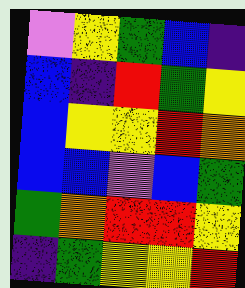[["violet", "yellow", "green", "blue", "indigo"], ["blue", "indigo", "red", "green", "yellow"], ["blue", "yellow", "yellow", "red", "orange"], ["blue", "blue", "violet", "blue", "green"], ["green", "orange", "red", "red", "yellow"], ["indigo", "green", "yellow", "yellow", "red"]]